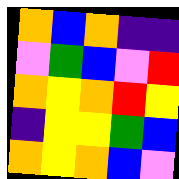[["orange", "blue", "orange", "indigo", "indigo"], ["violet", "green", "blue", "violet", "red"], ["orange", "yellow", "orange", "red", "yellow"], ["indigo", "yellow", "yellow", "green", "blue"], ["orange", "yellow", "orange", "blue", "violet"]]